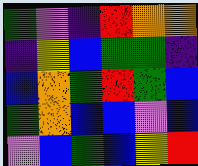[["green", "violet", "indigo", "red", "orange", "orange"], ["indigo", "yellow", "blue", "green", "green", "indigo"], ["blue", "orange", "green", "red", "green", "blue"], ["green", "orange", "blue", "blue", "violet", "blue"], ["violet", "blue", "green", "blue", "yellow", "red"]]